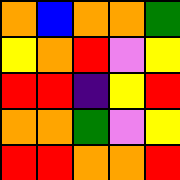[["orange", "blue", "orange", "orange", "green"], ["yellow", "orange", "red", "violet", "yellow"], ["red", "red", "indigo", "yellow", "red"], ["orange", "orange", "green", "violet", "yellow"], ["red", "red", "orange", "orange", "red"]]